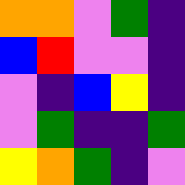[["orange", "orange", "violet", "green", "indigo"], ["blue", "red", "violet", "violet", "indigo"], ["violet", "indigo", "blue", "yellow", "indigo"], ["violet", "green", "indigo", "indigo", "green"], ["yellow", "orange", "green", "indigo", "violet"]]